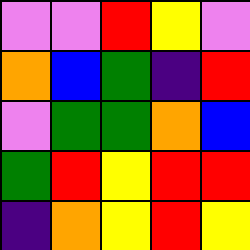[["violet", "violet", "red", "yellow", "violet"], ["orange", "blue", "green", "indigo", "red"], ["violet", "green", "green", "orange", "blue"], ["green", "red", "yellow", "red", "red"], ["indigo", "orange", "yellow", "red", "yellow"]]